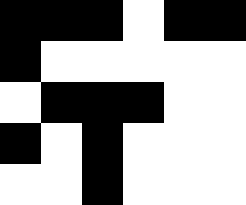[["black", "black", "black", "white", "black", "black"], ["black", "white", "white", "white", "white", "white"], ["white", "black", "black", "black", "white", "white"], ["black", "white", "black", "white", "white", "white"], ["white", "white", "black", "white", "white", "white"]]